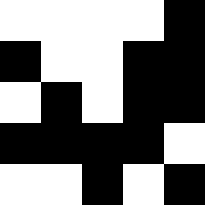[["white", "white", "white", "white", "black"], ["black", "white", "white", "black", "black"], ["white", "black", "white", "black", "black"], ["black", "black", "black", "black", "white"], ["white", "white", "black", "white", "black"]]